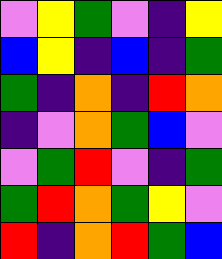[["violet", "yellow", "green", "violet", "indigo", "yellow"], ["blue", "yellow", "indigo", "blue", "indigo", "green"], ["green", "indigo", "orange", "indigo", "red", "orange"], ["indigo", "violet", "orange", "green", "blue", "violet"], ["violet", "green", "red", "violet", "indigo", "green"], ["green", "red", "orange", "green", "yellow", "violet"], ["red", "indigo", "orange", "red", "green", "blue"]]